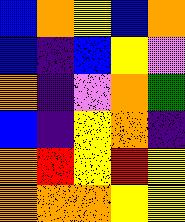[["blue", "orange", "yellow", "blue", "orange"], ["blue", "indigo", "blue", "yellow", "violet"], ["orange", "indigo", "violet", "orange", "green"], ["blue", "indigo", "yellow", "orange", "indigo"], ["orange", "red", "yellow", "red", "yellow"], ["orange", "orange", "orange", "yellow", "yellow"]]